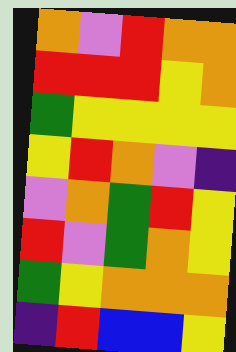[["orange", "violet", "red", "orange", "orange"], ["red", "red", "red", "yellow", "orange"], ["green", "yellow", "yellow", "yellow", "yellow"], ["yellow", "red", "orange", "violet", "indigo"], ["violet", "orange", "green", "red", "yellow"], ["red", "violet", "green", "orange", "yellow"], ["green", "yellow", "orange", "orange", "orange"], ["indigo", "red", "blue", "blue", "yellow"]]